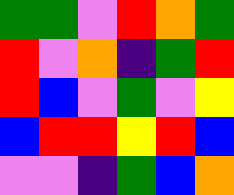[["green", "green", "violet", "red", "orange", "green"], ["red", "violet", "orange", "indigo", "green", "red"], ["red", "blue", "violet", "green", "violet", "yellow"], ["blue", "red", "red", "yellow", "red", "blue"], ["violet", "violet", "indigo", "green", "blue", "orange"]]